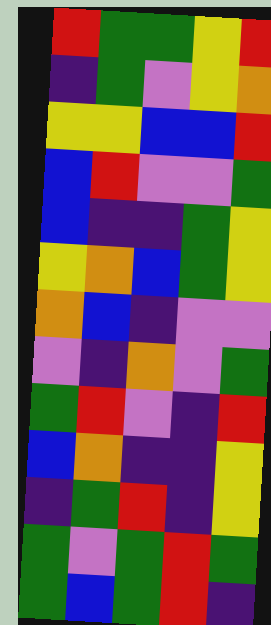[["red", "green", "green", "yellow", "red"], ["indigo", "green", "violet", "yellow", "orange"], ["yellow", "yellow", "blue", "blue", "red"], ["blue", "red", "violet", "violet", "green"], ["blue", "indigo", "indigo", "green", "yellow"], ["yellow", "orange", "blue", "green", "yellow"], ["orange", "blue", "indigo", "violet", "violet"], ["violet", "indigo", "orange", "violet", "green"], ["green", "red", "violet", "indigo", "red"], ["blue", "orange", "indigo", "indigo", "yellow"], ["indigo", "green", "red", "indigo", "yellow"], ["green", "violet", "green", "red", "green"], ["green", "blue", "green", "red", "indigo"]]